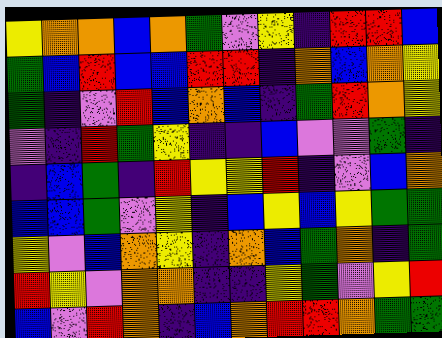[["yellow", "orange", "orange", "blue", "orange", "green", "violet", "yellow", "indigo", "red", "red", "blue"], ["green", "blue", "red", "blue", "blue", "red", "red", "indigo", "orange", "blue", "orange", "yellow"], ["green", "indigo", "violet", "red", "blue", "orange", "blue", "indigo", "green", "red", "orange", "yellow"], ["violet", "indigo", "red", "green", "yellow", "indigo", "indigo", "blue", "violet", "violet", "green", "indigo"], ["indigo", "blue", "green", "indigo", "red", "yellow", "yellow", "red", "indigo", "violet", "blue", "orange"], ["blue", "blue", "green", "violet", "yellow", "indigo", "blue", "yellow", "blue", "yellow", "green", "green"], ["yellow", "violet", "blue", "orange", "yellow", "indigo", "orange", "blue", "green", "orange", "indigo", "green"], ["red", "yellow", "violet", "orange", "orange", "indigo", "indigo", "yellow", "green", "violet", "yellow", "red"], ["blue", "violet", "red", "orange", "indigo", "blue", "orange", "red", "red", "orange", "green", "green"]]